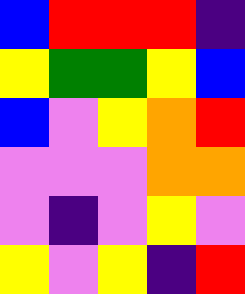[["blue", "red", "red", "red", "indigo"], ["yellow", "green", "green", "yellow", "blue"], ["blue", "violet", "yellow", "orange", "red"], ["violet", "violet", "violet", "orange", "orange"], ["violet", "indigo", "violet", "yellow", "violet"], ["yellow", "violet", "yellow", "indigo", "red"]]